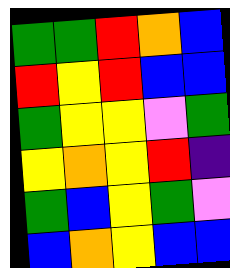[["green", "green", "red", "orange", "blue"], ["red", "yellow", "red", "blue", "blue"], ["green", "yellow", "yellow", "violet", "green"], ["yellow", "orange", "yellow", "red", "indigo"], ["green", "blue", "yellow", "green", "violet"], ["blue", "orange", "yellow", "blue", "blue"]]